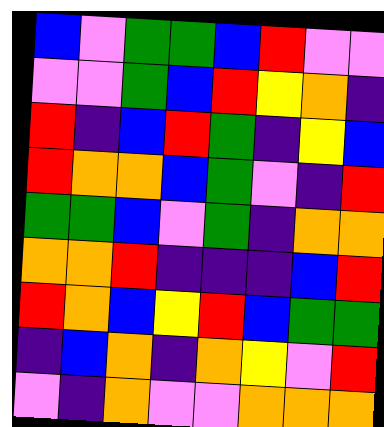[["blue", "violet", "green", "green", "blue", "red", "violet", "violet"], ["violet", "violet", "green", "blue", "red", "yellow", "orange", "indigo"], ["red", "indigo", "blue", "red", "green", "indigo", "yellow", "blue"], ["red", "orange", "orange", "blue", "green", "violet", "indigo", "red"], ["green", "green", "blue", "violet", "green", "indigo", "orange", "orange"], ["orange", "orange", "red", "indigo", "indigo", "indigo", "blue", "red"], ["red", "orange", "blue", "yellow", "red", "blue", "green", "green"], ["indigo", "blue", "orange", "indigo", "orange", "yellow", "violet", "red"], ["violet", "indigo", "orange", "violet", "violet", "orange", "orange", "orange"]]